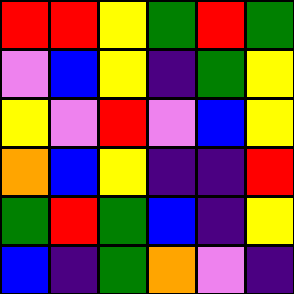[["red", "red", "yellow", "green", "red", "green"], ["violet", "blue", "yellow", "indigo", "green", "yellow"], ["yellow", "violet", "red", "violet", "blue", "yellow"], ["orange", "blue", "yellow", "indigo", "indigo", "red"], ["green", "red", "green", "blue", "indigo", "yellow"], ["blue", "indigo", "green", "orange", "violet", "indigo"]]